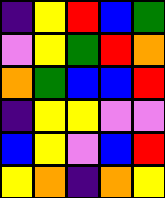[["indigo", "yellow", "red", "blue", "green"], ["violet", "yellow", "green", "red", "orange"], ["orange", "green", "blue", "blue", "red"], ["indigo", "yellow", "yellow", "violet", "violet"], ["blue", "yellow", "violet", "blue", "red"], ["yellow", "orange", "indigo", "orange", "yellow"]]